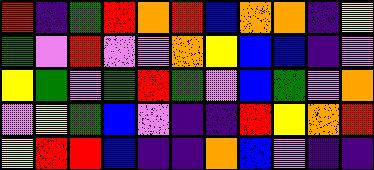[["red", "indigo", "green", "red", "orange", "red", "blue", "orange", "orange", "indigo", "yellow"], ["green", "violet", "red", "violet", "violet", "orange", "yellow", "blue", "blue", "indigo", "violet"], ["yellow", "green", "violet", "green", "red", "green", "violet", "blue", "green", "violet", "orange"], ["violet", "yellow", "green", "blue", "violet", "indigo", "indigo", "red", "yellow", "orange", "red"], ["yellow", "red", "red", "blue", "indigo", "indigo", "orange", "blue", "violet", "indigo", "indigo"]]